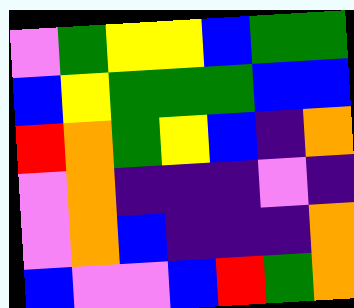[["violet", "green", "yellow", "yellow", "blue", "green", "green"], ["blue", "yellow", "green", "green", "green", "blue", "blue"], ["red", "orange", "green", "yellow", "blue", "indigo", "orange"], ["violet", "orange", "indigo", "indigo", "indigo", "violet", "indigo"], ["violet", "orange", "blue", "indigo", "indigo", "indigo", "orange"], ["blue", "violet", "violet", "blue", "red", "green", "orange"]]